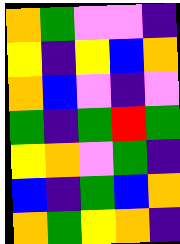[["orange", "green", "violet", "violet", "indigo"], ["yellow", "indigo", "yellow", "blue", "orange"], ["orange", "blue", "violet", "indigo", "violet"], ["green", "indigo", "green", "red", "green"], ["yellow", "orange", "violet", "green", "indigo"], ["blue", "indigo", "green", "blue", "orange"], ["orange", "green", "yellow", "orange", "indigo"]]